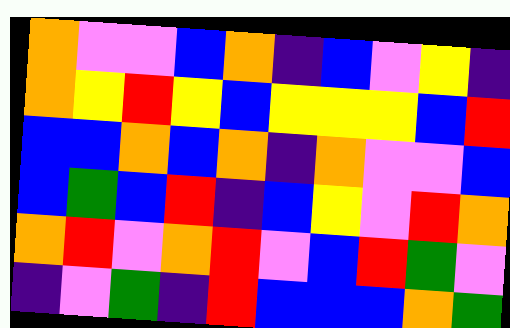[["orange", "violet", "violet", "blue", "orange", "indigo", "blue", "violet", "yellow", "indigo"], ["orange", "yellow", "red", "yellow", "blue", "yellow", "yellow", "yellow", "blue", "red"], ["blue", "blue", "orange", "blue", "orange", "indigo", "orange", "violet", "violet", "blue"], ["blue", "green", "blue", "red", "indigo", "blue", "yellow", "violet", "red", "orange"], ["orange", "red", "violet", "orange", "red", "violet", "blue", "red", "green", "violet"], ["indigo", "violet", "green", "indigo", "red", "blue", "blue", "blue", "orange", "green"]]